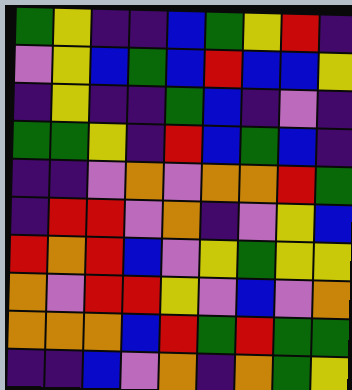[["green", "yellow", "indigo", "indigo", "blue", "green", "yellow", "red", "indigo"], ["violet", "yellow", "blue", "green", "blue", "red", "blue", "blue", "yellow"], ["indigo", "yellow", "indigo", "indigo", "green", "blue", "indigo", "violet", "indigo"], ["green", "green", "yellow", "indigo", "red", "blue", "green", "blue", "indigo"], ["indigo", "indigo", "violet", "orange", "violet", "orange", "orange", "red", "green"], ["indigo", "red", "red", "violet", "orange", "indigo", "violet", "yellow", "blue"], ["red", "orange", "red", "blue", "violet", "yellow", "green", "yellow", "yellow"], ["orange", "violet", "red", "red", "yellow", "violet", "blue", "violet", "orange"], ["orange", "orange", "orange", "blue", "red", "green", "red", "green", "green"], ["indigo", "indigo", "blue", "violet", "orange", "indigo", "orange", "green", "yellow"]]